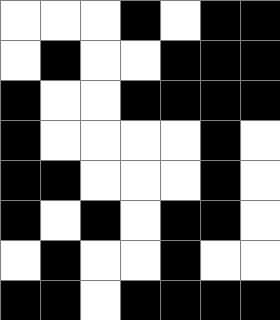[["white", "white", "white", "black", "white", "black", "black"], ["white", "black", "white", "white", "black", "black", "black"], ["black", "white", "white", "black", "black", "black", "black"], ["black", "white", "white", "white", "white", "black", "white"], ["black", "black", "white", "white", "white", "black", "white"], ["black", "white", "black", "white", "black", "black", "white"], ["white", "black", "white", "white", "black", "white", "white"], ["black", "black", "white", "black", "black", "black", "black"]]